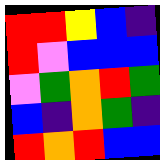[["red", "red", "yellow", "blue", "indigo"], ["red", "violet", "blue", "blue", "blue"], ["violet", "green", "orange", "red", "green"], ["blue", "indigo", "orange", "green", "indigo"], ["red", "orange", "red", "blue", "blue"]]